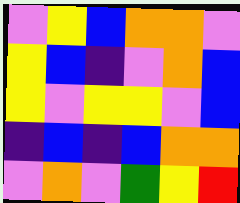[["violet", "yellow", "blue", "orange", "orange", "violet"], ["yellow", "blue", "indigo", "violet", "orange", "blue"], ["yellow", "violet", "yellow", "yellow", "violet", "blue"], ["indigo", "blue", "indigo", "blue", "orange", "orange"], ["violet", "orange", "violet", "green", "yellow", "red"]]